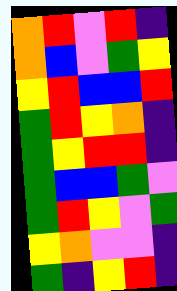[["orange", "red", "violet", "red", "indigo"], ["orange", "blue", "violet", "green", "yellow"], ["yellow", "red", "blue", "blue", "red"], ["green", "red", "yellow", "orange", "indigo"], ["green", "yellow", "red", "red", "indigo"], ["green", "blue", "blue", "green", "violet"], ["green", "red", "yellow", "violet", "green"], ["yellow", "orange", "violet", "violet", "indigo"], ["green", "indigo", "yellow", "red", "indigo"]]